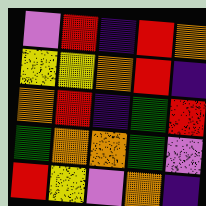[["violet", "red", "indigo", "red", "orange"], ["yellow", "yellow", "orange", "red", "indigo"], ["orange", "red", "indigo", "green", "red"], ["green", "orange", "orange", "green", "violet"], ["red", "yellow", "violet", "orange", "indigo"]]